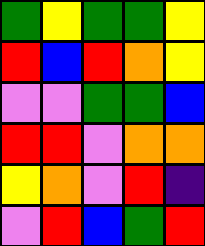[["green", "yellow", "green", "green", "yellow"], ["red", "blue", "red", "orange", "yellow"], ["violet", "violet", "green", "green", "blue"], ["red", "red", "violet", "orange", "orange"], ["yellow", "orange", "violet", "red", "indigo"], ["violet", "red", "blue", "green", "red"]]